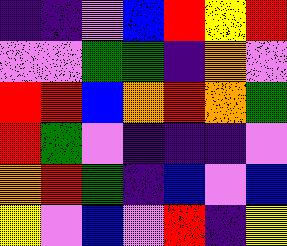[["indigo", "indigo", "violet", "blue", "red", "yellow", "red"], ["violet", "violet", "green", "green", "indigo", "orange", "violet"], ["red", "red", "blue", "orange", "red", "orange", "green"], ["red", "green", "violet", "indigo", "indigo", "indigo", "violet"], ["orange", "red", "green", "indigo", "blue", "violet", "blue"], ["yellow", "violet", "blue", "violet", "red", "indigo", "yellow"]]